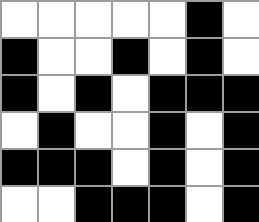[["white", "white", "white", "white", "white", "black", "white"], ["black", "white", "white", "black", "white", "black", "white"], ["black", "white", "black", "white", "black", "black", "black"], ["white", "black", "white", "white", "black", "white", "black"], ["black", "black", "black", "white", "black", "white", "black"], ["white", "white", "black", "black", "black", "white", "black"]]